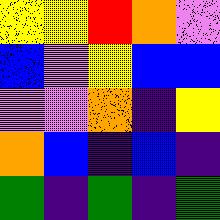[["yellow", "yellow", "red", "orange", "violet"], ["blue", "violet", "yellow", "blue", "blue"], ["violet", "violet", "orange", "indigo", "yellow"], ["orange", "blue", "indigo", "blue", "indigo"], ["green", "indigo", "green", "indigo", "green"]]